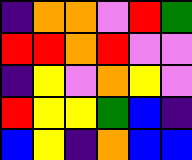[["indigo", "orange", "orange", "violet", "red", "green"], ["red", "red", "orange", "red", "violet", "violet"], ["indigo", "yellow", "violet", "orange", "yellow", "violet"], ["red", "yellow", "yellow", "green", "blue", "indigo"], ["blue", "yellow", "indigo", "orange", "blue", "blue"]]